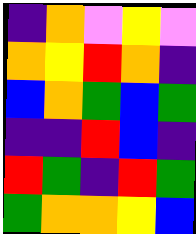[["indigo", "orange", "violet", "yellow", "violet"], ["orange", "yellow", "red", "orange", "indigo"], ["blue", "orange", "green", "blue", "green"], ["indigo", "indigo", "red", "blue", "indigo"], ["red", "green", "indigo", "red", "green"], ["green", "orange", "orange", "yellow", "blue"]]